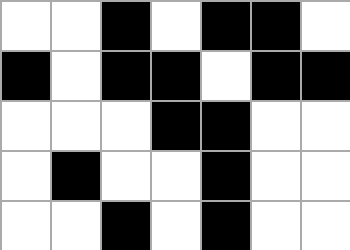[["white", "white", "black", "white", "black", "black", "white"], ["black", "white", "black", "black", "white", "black", "black"], ["white", "white", "white", "black", "black", "white", "white"], ["white", "black", "white", "white", "black", "white", "white"], ["white", "white", "black", "white", "black", "white", "white"]]